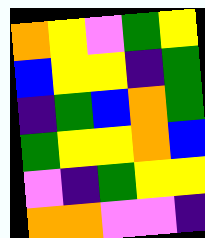[["orange", "yellow", "violet", "green", "yellow"], ["blue", "yellow", "yellow", "indigo", "green"], ["indigo", "green", "blue", "orange", "green"], ["green", "yellow", "yellow", "orange", "blue"], ["violet", "indigo", "green", "yellow", "yellow"], ["orange", "orange", "violet", "violet", "indigo"]]